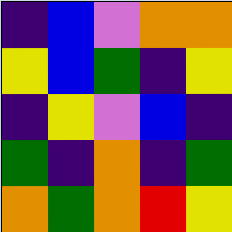[["indigo", "blue", "violet", "orange", "orange"], ["yellow", "blue", "green", "indigo", "yellow"], ["indigo", "yellow", "violet", "blue", "indigo"], ["green", "indigo", "orange", "indigo", "green"], ["orange", "green", "orange", "red", "yellow"]]